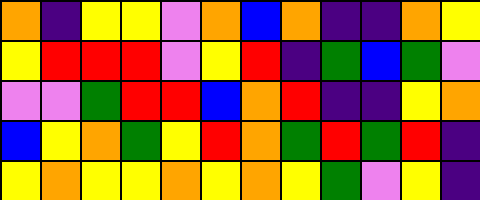[["orange", "indigo", "yellow", "yellow", "violet", "orange", "blue", "orange", "indigo", "indigo", "orange", "yellow"], ["yellow", "red", "red", "red", "violet", "yellow", "red", "indigo", "green", "blue", "green", "violet"], ["violet", "violet", "green", "red", "red", "blue", "orange", "red", "indigo", "indigo", "yellow", "orange"], ["blue", "yellow", "orange", "green", "yellow", "red", "orange", "green", "red", "green", "red", "indigo"], ["yellow", "orange", "yellow", "yellow", "orange", "yellow", "orange", "yellow", "green", "violet", "yellow", "indigo"]]